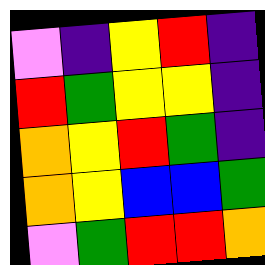[["violet", "indigo", "yellow", "red", "indigo"], ["red", "green", "yellow", "yellow", "indigo"], ["orange", "yellow", "red", "green", "indigo"], ["orange", "yellow", "blue", "blue", "green"], ["violet", "green", "red", "red", "orange"]]